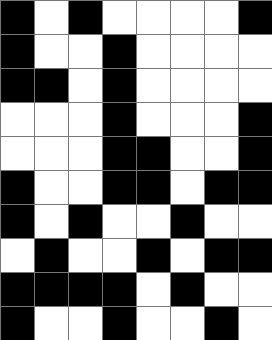[["black", "white", "black", "white", "white", "white", "white", "black"], ["black", "white", "white", "black", "white", "white", "white", "white"], ["black", "black", "white", "black", "white", "white", "white", "white"], ["white", "white", "white", "black", "white", "white", "white", "black"], ["white", "white", "white", "black", "black", "white", "white", "black"], ["black", "white", "white", "black", "black", "white", "black", "black"], ["black", "white", "black", "white", "white", "black", "white", "white"], ["white", "black", "white", "white", "black", "white", "black", "black"], ["black", "black", "black", "black", "white", "black", "white", "white"], ["black", "white", "white", "black", "white", "white", "black", "white"]]